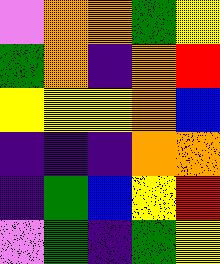[["violet", "orange", "orange", "green", "yellow"], ["green", "orange", "indigo", "orange", "red"], ["yellow", "yellow", "yellow", "orange", "blue"], ["indigo", "indigo", "indigo", "orange", "orange"], ["indigo", "green", "blue", "yellow", "red"], ["violet", "green", "indigo", "green", "yellow"]]